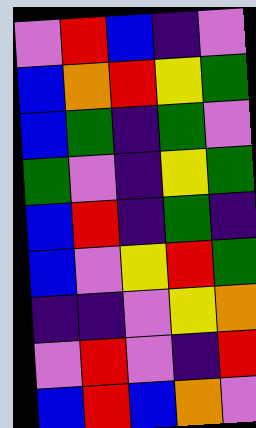[["violet", "red", "blue", "indigo", "violet"], ["blue", "orange", "red", "yellow", "green"], ["blue", "green", "indigo", "green", "violet"], ["green", "violet", "indigo", "yellow", "green"], ["blue", "red", "indigo", "green", "indigo"], ["blue", "violet", "yellow", "red", "green"], ["indigo", "indigo", "violet", "yellow", "orange"], ["violet", "red", "violet", "indigo", "red"], ["blue", "red", "blue", "orange", "violet"]]